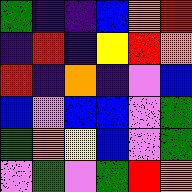[["green", "indigo", "indigo", "blue", "orange", "red"], ["indigo", "red", "indigo", "yellow", "red", "orange"], ["red", "indigo", "orange", "indigo", "violet", "blue"], ["blue", "violet", "blue", "blue", "violet", "green"], ["green", "orange", "yellow", "blue", "violet", "green"], ["violet", "green", "violet", "green", "red", "orange"]]